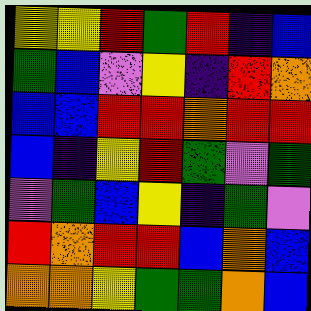[["yellow", "yellow", "red", "green", "red", "indigo", "blue"], ["green", "blue", "violet", "yellow", "indigo", "red", "orange"], ["blue", "blue", "red", "red", "orange", "red", "red"], ["blue", "indigo", "yellow", "red", "green", "violet", "green"], ["violet", "green", "blue", "yellow", "indigo", "green", "violet"], ["red", "orange", "red", "red", "blue", "orange", "blue"], ["orange", "orange", "yellow", "green", "green", "orange", "blue"]]